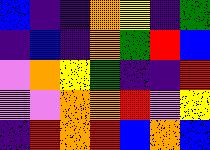[["blue", "indigo", "indigo", "orange", "yellow", "indigo", "green"], ["indigo", "blue", "indigo", "orange", "green", "red", "blue"], ["violet", "orange", "yellow", "green", "indigo", "indigo", "red"], ["violet", "violet", "orange", "orange", "red", "violet", "yellow"], ["indigo", "red", "orange", "red", "blue", "orange", "blue"]]